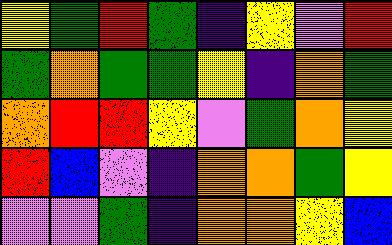[["yellow", "green", "red", "green", "indigo", "yellow", "violet", "red"], ["green", "orange", "green", "green", "yellow", "indigo", "orange", "green"], ["orange", "red", "red", "yellow", "violet", "green", "orange", "yellow"], ["red", "blue", "violet", "indigo", "orange", "orange", "green", "yellow"], ["violet", "violet", "green", "indigo", "orange", "orange", "yellow", "blue"]]